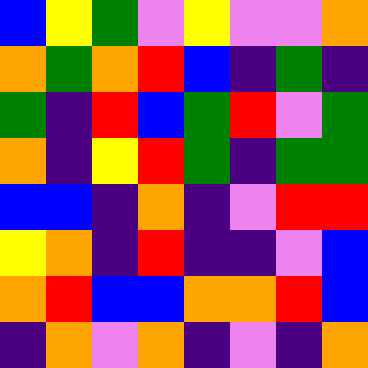[["blue", "yellow", "green", "violet", "yellow", "violet", "violet", "orange"], ["orange", "green", "orange", "red", "blue", "indigo", "green", "indigo"], ["green", "indigo", "red", "blue", "green", "red", "violet", "green"], ["orange", "indigo", "yellow", "red", "green", "indigo", "green", "green"], ["blue", "blue", "indigo", "orange", "indigo", "violet", "red", "red"], ["yellow", "orange", "indigo", "red", "indigo", "indigo", "violet", "blue"], ["orange", "red", "blue", "blue", "orange", "orange", "red", "blue"], ["indigo", "orange", "violet", "orange", "indigo", "violet", "indigo", "orange"]]